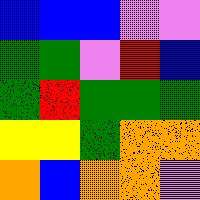[["blue", "blue", "blue", "violet", "violet"], ["green", "green", "violet", "red", "blue"], ["green", "red", "green", "green", "green"], ["yellow", "yellow", "green", "orange", "orange"], ["orange", "blue", "orange", "orange", "violet"]]